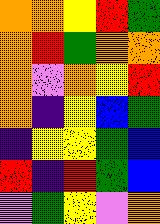[["orange", "orange", "yellow", "red", "green"], ["orange", "red", "green", "orange", "orange"], ["orange", "violet", "orange", "yellow", "red"], ["orange", "indigo", "yellow", "blue", "green"], ["indigo", "yellow", "yellow", "green", "blue"], ["red", "indigo", "red", "green", "blue"], ["violet", "green", "yellow", "violet", "orange"]]